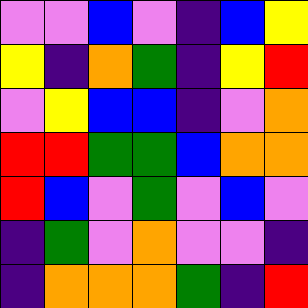[["violet", "violet", "blue", "violet", "indigo", "blue", "yellow"], ["yellow", "indigo", "orange", "green", "indigo", "yellow", "red"], ["violet", "yellow", "blue", "blue", "indigo", "violet", "orange"], ["red", "red", "green", "green", "blue", "orange", "orange"], ["red", "blue", "violet", "green", "violet", "blue", "violet"], ["indigo", "green", "violet", "orange", "violet", "violet", "indigo"], ["indigo", "orange", "orange", "orange", "green", "indigo", "red"]]